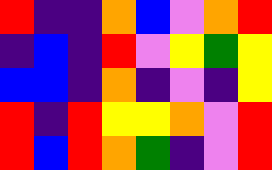[["red", "indigo", "indigo", "orange", "blue", "violet", "orange", "red"], ["indigo", "blue", "indigo", "red", "violet", "yellow", "green", "yellow"], ["blue", "blue", "indigo", "orange", "indigo", "violet", "indigo", "yellow"], ["red", "indigo", "red", "yellow", "yellow", "orange", "violet", "red"], ["red", "blue", "red", "orange", "green", "indigo", "violet", "red"]]